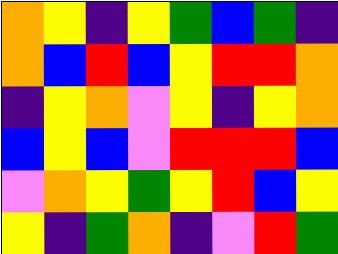[["orange", "yellow", "indigo", "yellow", "green", "blue", "green", "indigo"], ["orange", "blue", "red", "blue", "yellow", "red", "red", "orange"], ["indigo", "yellow", "orange", "violet", "yellow", "indigo", "yellow", "orange"], ["blue", "yellow", "blue", "violet", "red", "red", "red", "blue"], ["violet", "orange", "yellow", "green", "yellow", "red", "blue", "yellow"], ["yellow", "indigo", "green", "orange", "indigo", "violet", "red", "green"]]